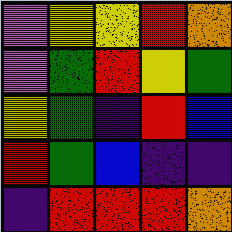[["violet", "yellow", "yellow", "red", "orange"], ["violet", "green", "red", "yellow", "green"], ["yellow", "green", "indigo", "red", "blue"], ["red", "green", "blue", "indigo", "indigo"], ["indigo", "red", "red", "red", "orange"]]